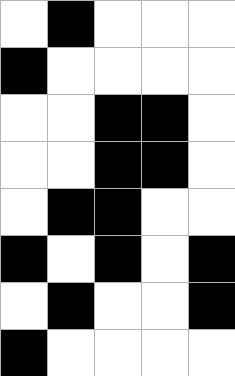[["white", "black", "white", "white", "white"], ["black", "white", "white", "white", "white"], ["white", "white", "black", "black", "white"], ["white", "white", "black", "black", "white"], ["white", "black", "black", "white", "white"], ["black", "white", "black", "white", "black"], ["white", "black", "white", "white", "black"], ["black", "white", "white", "white", "white"]]